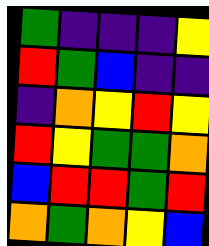[["green", "indigo", "indigo", "indigo", "yellow"], ["red", "green", "blue", "indigo", "indigo"], ["indigo", "orange", "yellow", "red", "yellow"], ["red", "yellow", "green", "green", "orange"], ["blue", "red", "red", "green", "red"], ["orange", "green", "orange", "yellow", "blue"]]